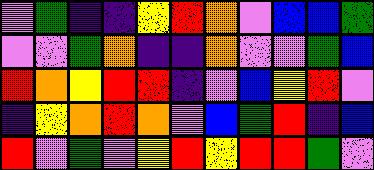[["violet", "green", "indigo", "indigo", "yellow", "red", "orange", "violet", "blue", "blue", "green"], ["violet", "violet", "green", "orange", "indigo", "indigo", "orange", "violet", "violet", "green", "blue"], ["red", "orange", "yellow", "red", "red", "indigo", "violet", "blue", "yellow", "red", "violet"], ["indigo", "yellow", "orange", "red", "orange", "violet", "blue", "green", "red", "indigo", "blue"], ["red", "violet", "green", "violet", "yellow", "red", "yellow", "red", "red", "green", "violet"]]